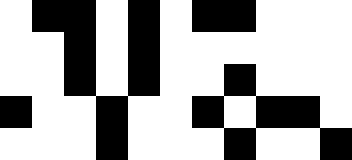[["white", "black", "black", "white", "black", "white", "black", "black", "white", "white", "white"], ["white", "white", "black", "white", "black", "white", "white", "white", "white", "white", "white"], ["white", "white", "black", "white", "black", "white", "white", "black", "white", "white", "white"], ["black", "white", "white", "black", "white", "white", "black", "white", "black", "black", "white"], ["white", "white", "white", "black", "white", "white", "white", "black", "white", "white", "black"]]